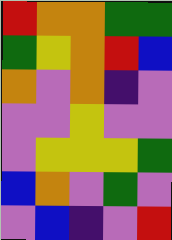[["red", "orange", "orange", "green", "green"], ["green", "yellow", "orange", "red", "blue"], ["orange", "violet", "orange", "indigo", "violet"], ["violet", "violet", "yellow", "violet", "violet"], ["violet", "yellow", "yellow", "yellow", "green"], ["blue", "orange", "violet", "green", "violet"], ["violet", "blue", "indigo", "violet", "red"]]